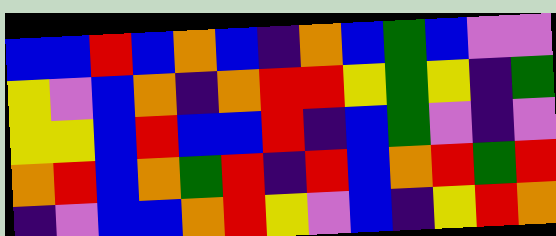[["blue", "blue", "red", "blue", "orange", "blue", "indigo", "orange", "blue", "green", "blue", "violet", "violet"], ["yellow", "violet", "blue", "orange", "indigo", "orange", "red", "red", "yellow", "green", "yellow", "indigo", "green"], ["yellow", "yellow", "blue", "red", "blue", "blue", "red", "indigo", "blue", "green", "violet", "indigo", "violet"], ["orange", "red", "blue", "orange", "green", "red", "indigo", "red", "blue", "orange", "red", "green", "red"], ["indigo", "violet", "blue", "blue", "orange", "red", "yellow", "violet", "blue", "indigo", "yellow", "red", "orange"]]